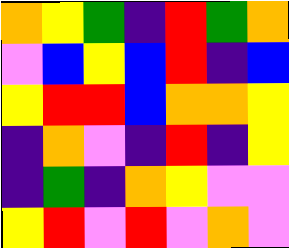[["orange", "yellow", "green", "indigo", "red", "green", "orange"], ["violet", "blue", "yellow", "blue", "red", "indigo", "blue"], ["yellow", "red", "red", "blue", "orange", "orange", "yellow"], ["indigo", "orange", "violet", "indigo", "red", "indigo", "yellow"], ["indigo", "green", "indigo", "orange", "yellow", "violet", "violet"], ["yellow", "red", "violet", "red", "violet", "orange", "violet"]]